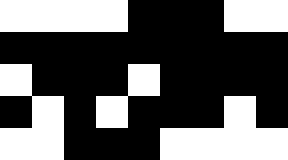[["white", "white", "white", "white", "black", "black", "black", "white", "white"], ["black", "black", "black", "black", "black", "black", "black", "black", "black"], ["white", "black", "black", "black", "white", "black", "black", "black", "black"], ["black", "white", "black", "white", "black", "black", "black", "white", "black"], ["white", "white", "black", "black", "black", "white", "white", "white", "white"]]